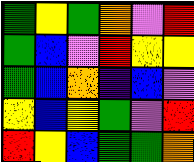[["green", "yellow", "green", "orange", "violet", "red"], ["green", "blue", "violet", "red", "yellow", "yellow"], ["green", "blue", "orange", "indigo", "blue", "violet"], ["yellow", "blue", "yellow", "green", "violet", "red"], ["red", "yellow", "blue", "green", "green", "orange"]]